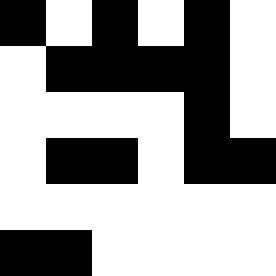[["black", "white", "black", "white", "black", "white"], ["white", "black", "black", "black", "black", "white"], ["white", "white", "white", "white", "black", "white"], ["white", "black", "black", "white", "black", "black"], ["white", "white", "white", "white", "white", "white"], ["black", "black", "white", "white", "white", "white"]]